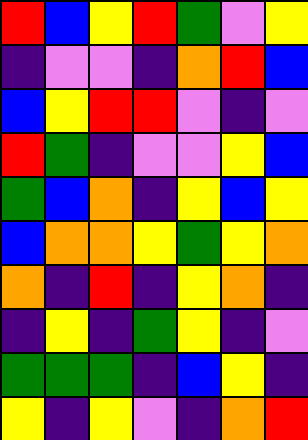[["red", "blue", "yellow", "red", "green", "violet", "yellow"], ["indigo", "violet", "violet", "indigo", "orange", "red", "blue"], ["blue", "yellow", "red", "red", "violet", "indigo", "violet"], ["red", "green", "indigo", "violet", "violet", "yellow", "blue"], ["green", "blue", "orange", "indigo", "yellow", "blue", "yellow"], ["blue", "orange", "orange", "yellow", "green", "yellow", "orange"], ["orange", "indigo", "red", "indigo", "yellow", "orange", "indigo"], ["indigo", "yellow", "indigo", "green", "yellow", "indigo", "violet"], ["green", "green", "green", "indigo", "blue", "yellow", "indigo"], ["yellow", "indigo", "yellow", "violet", "indigo", "orange", "red"]]